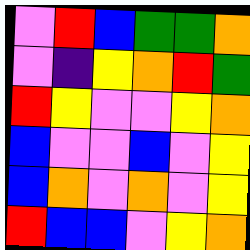[["violet", "red", "blue", "green", "green", "orange"], ["violet", "indigo", "yellow", "orange", "red", "green"], ["red", "yellow", "violet", "violet", "yellow", "orange"], ["blue", "violet", "violet", "blue", "violet", "yellow"], ["blue", "orange", "violet", "orange", "violet", "yellow"], ["red", "blue", "blue", "violet", "yellow", "orange"]]